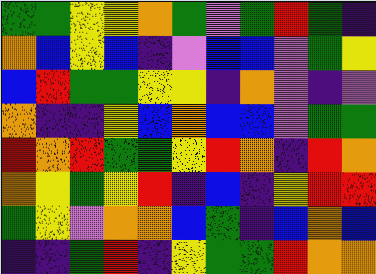[["green", "green", "yellow", "yellow", "orange", "green", "violet", "green", "red", "green", "indigo"], ["orange", "blue", "yellow", "blue", "indigo", "violet", "blue", "blue", "violet", "green", "yellow"], ["blue", "red", "green", "green", "yellow", "yellow", "indigo", "orange", "violet", "indigo", "violet"], ["orange", "indigo", "indigo", "yellow", "blue", "orange", "blue", "blue", "violet", "green", "green"], ["red", "orange", "red", "green", "green", "yellow", "red", "orange", "indigo", "red", "orange"], ["orange", "yellow", "green", "yellow", "red", "indigo", "blue", "indigo", "yellow", "red", "red"], ["green", "yellow", "violet", "orange", "orange", "blue", "green", "indigo", "blue", "orange", "blue"], ["indigo", "indigo", "green", "red", "indigo", "yellow", "green", "green", "red", "orange", "orange"]]